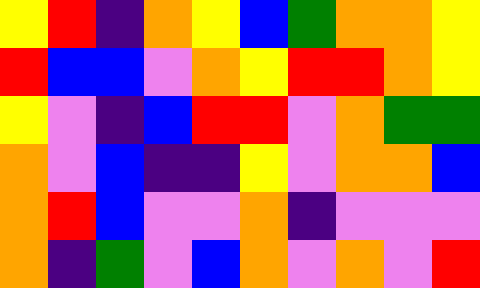[["yellow", "red", "indigo", "orange", "yellow", "blue", "green", "orange", "orange", "yellow"], ["red", "blue", "blue", "violet", "orange", "yellow", "red", "red", "orange", "yellow"], ["yellow", "violet", "indigo", "blue", "red", "red", "violet", "orange", "green", "green"], ["orange", "violet", "blue", "indigo", "indigo", "yellow", "violet", "orange", "orange", "blue"], ["orange", "red", "blue", "violet", "violet", "orange", "indigo", "violet", "violet", "violet"], ["orange", "indigo", "green", "violet", "blue", "orange", "violet", "orange", "violet", "red"]]